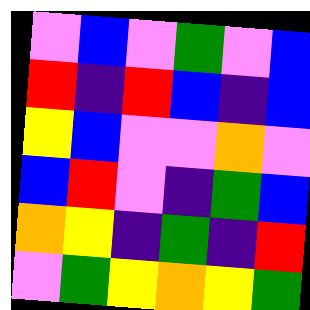[["violet", "blue", "violet", "green", "violet", "blue"], ["red", "indigo", "red", "blue", "indigo", "blue"], ["yellow", "blue", "violet", "violet", "orange", "violet"], ["blue", "red", "violet", "indigo", "green", "blue"], ["orange", "yellow", "indigo", "green", "indigo", "red"], ["violet", "green", "yellow", "orange", "yellow", "green"]]